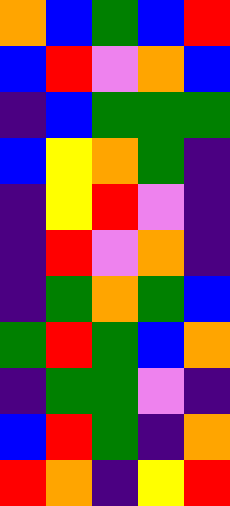[["orange", "blue", "green", "blue", "red"], ["blue", "red", "violet", "orange", "blue"], ["indigo", "blue", "green", "green", "green"], ["blue", "yellow", "orange", "green", "indigo"], ["indigo", "yellow", "red", "violet", "indigo"], ["indigo", "red", "violet", "orange", "indigo"], ["indigo", "green", "orange", "green", "blue"], ["green", "red", "green", "blue", "orange"], ["indigo", "green", "green", "violet", "indigo"], ["blue", "red", "green", "indigo", "orange"], ["red", "orange", "indigo", "yellow", "red"]]